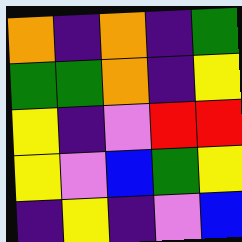[["orange", "indigo", "orange", "indigo", "green"], ["green", "green", "orange", "indigo", "yellow"], ["yellow", "indigo", "violet", "red", "red"], ["yellow", "violet", "blue", "green", "yellow"], ["indigo", "yellow", "indigo", "violet", "blue"]]